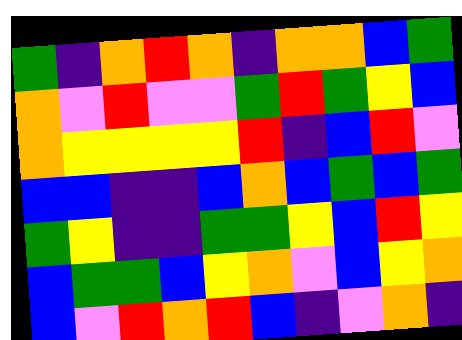[["green", "indigo", "orange", "red", "orange", "indigo", "orange", "orange", "blue", "green"], ["orange", "violet", "red", "violet", "violet", "green", "red", "green", "yellow", "blue"], ["orange", "yellow", "yellow", "yellow", "yellow", "red", "indigo", "blue", "red", "violet"], ["blue", "blue", "indigo", "indigo", "blue", "orange", "blue", "green", "blue", "green"], ["green", "yellow", "indigo", "indigo", "green", "green", "yellow", "blue", "red", "yellow"], ["blue", "green", "green", "blue", "yellow", "orange", "violet", "blue", "yellow", "orange"], ["blue", "violet", "red", "orange", "red", "blue", "indigo", "violet", "orange", "indigo"]]